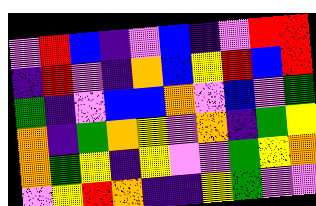[["violet", "red", "blue", "indigo", "violet", "blue", "indigo", "violet", "red", "red"], ["indigo", "red", "violet", "indigo", "orange", "blue", "yellow", "red", "blue", "red"], ["green", "indigo", "violet", "blue", "blue", "orange", "violet", "blue", "violet", "green"], ["orange", "indigo", "green", "orange", "yellow", "violet", "orange", "indigo", "green", "yellow"], ["orange", "green", "yellow", "indigo", "yellow", "violet", "violet", "green", "yellow", "orange"], ["violet", "yellow", "red", "orange", "indigo", "indigo", "yellow", "green", "violet", "violet"]]